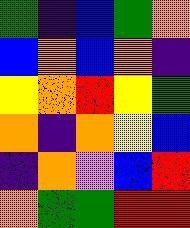[["green", "indigo", "blue", "green", "orange"], ["blue", "orange", "blue", "orange", "indigo"], ["yellow", "orange", "red", "yellow", "green"], ["orange", "indigo", "orange", "yellow", "blue"], ["indigo", "orange", "violet", "blue", "red"], ["orange", "green", "green", "red", "red"]]